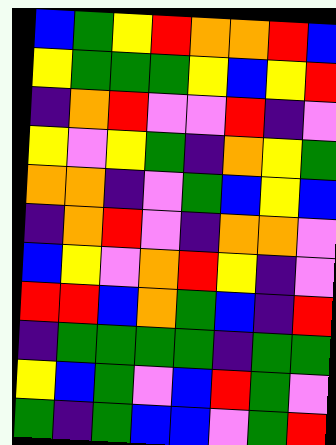[["blue", "green", "yellow", "red", "orange", "orange", "red", "blue"], ["yellow", "green", "green", "green", "yellow", "blue", "yellow", "red"], ["indigo", "orange", "red", "violet", "violet", "red", "indigo", "violet"], ["yellow", "violet", "yellow", "green", "indigo", "orange", "yellow", "green"], ["orange", "orange", "indigo", "violet", "green", "blue", "yellow", "blue"], ["indigo", "orange", "red", "violet", "indigo", "orange", "orange", "violet"], ["blue", "yellow", "violet", "orange", "red", "yellow", "indigo", "violet"], ["red", "red", "blue", "orange", "green", "blue", "indigo", "red"], ["indigo", "green", "green", "green", "green", "indigo", "green", "green"], ["yellow", "blue", "green", "violet", "blue", "red", "green", "violet"], ["green", "indigo", "green", "blue", "blue", "violet", "green", "red"]]